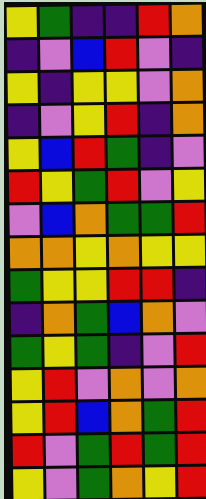[["yellow", "green", "indigo", "indigo", "red", "orange"], ["indigo", "violet", "blue", "red", "violet", "indigo"], ["yellow", "indigo", "yellow", "yellow", "violet", "orange"], ["indigo", "violet", "yellow", "red", "indigo", "orange"], ["yellow", "blue", "red", "green", "indigo", "violet"], ["red", "yellow", "green", "red", "violet", "yellow"], ["violet", "blue", "orange", "green", "green", "red"], ["orange", "orange", "yellow", "orange", "yellow", "yellow"], ["green", "yellow", "yellow", "red", "red", "indigo"], ["indigo", "orange", "green", "blue", "orange", "violet"], ["green", "yellow", "green", "indigo", "violet", "red"], ["yellow", "red", "violet", "orange", "violet", "orange"], ["yellow", "red", "blue", "orange", "green", "red"], ["red", "violet", "green", "red", "green", "red"], ["yellow", "violet", "green", "orange", "yellow", "red"]]